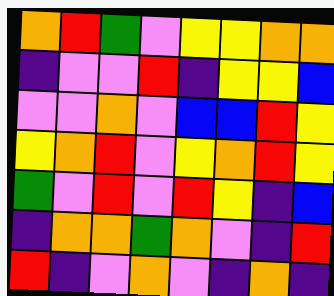[["orange", "red", "green", "violet", "yellow", "yellow", "orange", "orange"], ["indigo", "violet", "violet", "red", "indigo", "yellow", "yellow", "blue"], ["violet", "violet", "orange", "violet", "blue", "blue", "red", "yellow"], ["yellow", "orange", "red", "violet", "yellow", "orange", "red", "yellow"], ["green", "violet", "red", "violet", "red", "yellow", "indigo", "blue"], ["indigo", "orange", "orange", "green", "orange", "violet", "indigo", "red"], ["red", "indigo", "violet", "orange", "violet", "indigo", "orange", "indigo"]]